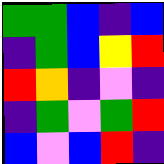[["green", "green", "blue", "indigo", "blue"], ["indigo", "green", "blue", "yellow", "red"], ["red", "orange", "indigo", "violet", "indigo"], ["indigo", "green", "violet", "green", "red"], ["blue", "violet", "blue", "red", "indigo"]]